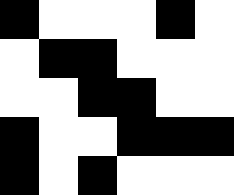[["black", "white", "white", "white", "black", "white"], ["white", "black", "black", "white", "white", "white"], ["white", "white", "black", "black", "white", "white"], ["black", "white", "white", "black", "black", "black"], ["black", "white", "black", "white", "white", "white"]]